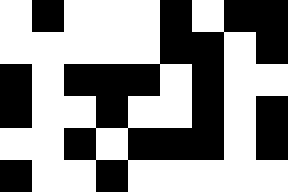[["white", "black", "white", "white", "white", "black", "white", "black", "black"], ["white", "white", "white", "white", "white", "black", "black", "white", "black"], ["black", "white", "black", "black", "black", "white", "black", "white", "white"], ["black", "white", "white", "black", "white", "white", "black", "white", "black"], ["white", "white", "black", "white", "black", "black", "black", "white", "black"], ["black", "white", "white", "black", "white", "white", "white", "white", "white"]]